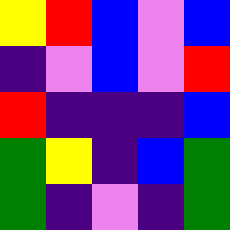[["yellow", "red", "blue", "violet", "blue"], ["indigo", "violet", "blue", "violet", "red"], ["red", "indigo", "indigo", "indigo", "blue"], ["green", "yellow", "indigo", "blue", "green"], ["green", "indigo", "violet", "indigo", "green"]]